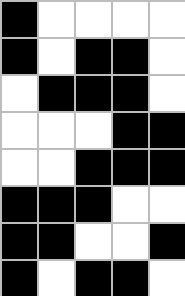[["black", "white", "white", "white", "white"], ["black", "white", "black", "black", "white"], ["white", "black", "black", "black", "white"], ["white", "white", "white", "black", "black"], ["white", "white", "black", "black", "black"], ["black", "black", "black", "white", "white"], ["black", "black", "white", "white", "black"], ["black", "white", "black", "black", "white"]]